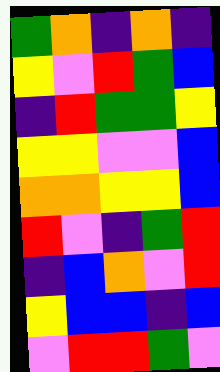[["green", "orange", "indigo", "orange", "indigo"], ["yellow", "violet", "red", "green", "blue"], ["indigo", "red", "green", "green", "yellow"], ["yellow", "yellow", "violet", "violet", "blue"], ["orange", "orange", "yellow", "yellow", "blue"], ["red", "violet", "indigo", "green", "red"], ["indigo", "blue", "orange", "violet", "red"], ["yellow", "blue", "blue", "indigo", "blue"], ["violet", "red", "red", "green", "violet"]]